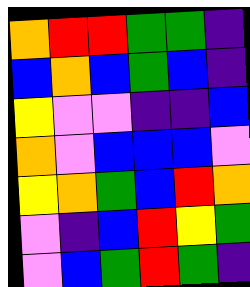[["orange", "red", "red", "green", "green", "indigo"], ["blue", "orange", "blue", "green", "blue", "indigo"], ["yellow", "violet", "violet", "indigo", "indigo", "blue"], ["orange", "violet", "blue", "blue", "blue", "violet"], ["yellow", "orange", "green", "blue", "red", "orange"], ["violet", "indigo", "blue", "red", "yellow", "green"], ["violet", "blue", "green", "red", "green", "indigo"]]